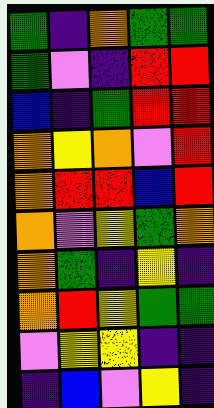[["green", "indigo", "orange", "green", "green"], ["green", "violet", "indigo", "red", "red"], ["blue", "indigo", "green", "red", "red"], ["orange", "yellow", "orange", "violet", "red"], ["orange", "red", "red", "blue", "red"], ["orange", "violet", "yellow", "green", "orange"], ["orange", "green", "indigo", "yellow", "indigo"], ["orange", "red", "yellow", "green", "green"], ["violet", "yellow", "yellow", "indigo", "indigo"], ["indigo", "blue", "violet", "yellow", "indigo"]]